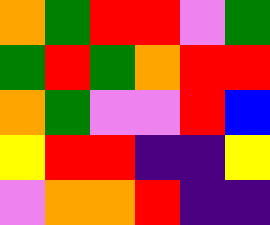[["orange", "green", "red", "red", "violet", "green"], ["green", "red", "green", "orange", "red", "red"], ["orange", "green", "violet", "violet", "red", "blue"], ["yellow", "red", "red", "indigo", "indigo", "yellow"], ["violet", "orange", "orange", "red", "indigo", "indigo"]]